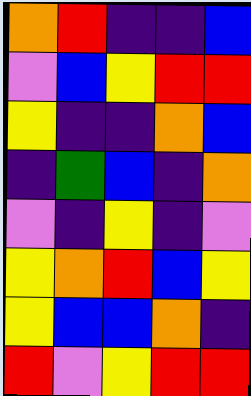[["orange", "red", "indigo", "indigo", "blue"], ["violet", "blue", "yellow", "red", "red"], ["yellow", "indigo", "indigo", "orange", "blue"], ["indigo", "green", "blue", "indigo", "orange"], ["violet", "indigo", "yellow", "indigo", "violet"], ["yellow", "orange", "red", "blue", "yellow"], ["yellow", "blue", "blue", "orange", "indigo"], ["red", "violet", "yellow", "red", "red"]]